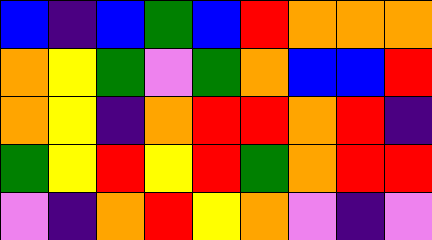[["blue", "indigo", "blue", "green", "blue", "red", "orange", "orange", "orange"], ["orange", "yellow", "green", "violet", "green", "orange", "blue", "blue", "red"], ["orange", "yellow", "indigo", "orange", "red", "red", "orange", "red", "indigo"], ["green", "yellow", "red", "yellow", "red", "green", "orange", "red", "red"], ["violet", "indigo", "orange", "red", "yellow", "orange", "violet", "indigo", "violet"]]